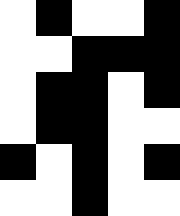[["white", "black", "white", "white", "black"], ["white", "white", "black", "black", "black"], ["white", "black", "black", "white", "black"], ["white", "black", "black", "white", "white"], ["black", "white", "black", "white", "black"], ["white", "white", "black", "white", "white"]]